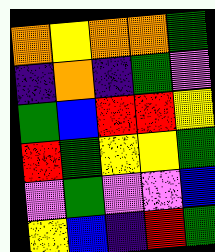[["orange", "yellow", "orange", "orange", "green"], ["indigo", "orange", "indigo", "green", "violet"], ["green", "blue", "red", "red", "yellow"], ["red", "green", "yellow", "yellow", "green"], ["violet", "green", "violet", "violet", "blue"], ["yellow", "blue", "indigo", "red", "green"]]